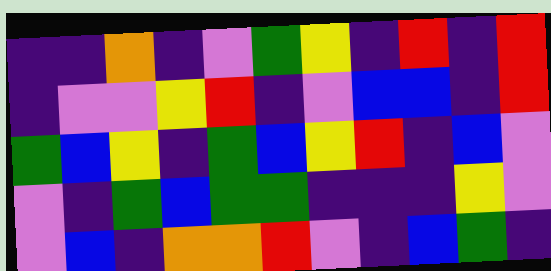[["indigo", "indigo", "orange", "indigo", "violet", "green", "yellow", "indigo", "red", "indigo", "red"], ["indigo", "violet", "violet", "yellow", "red", "indigo", "violet", "blue", "blue", "indigo", "red"], ["green", "blue", "yellow", "indigo", "green", "blue", "yellow", "red", "indigo", "blue", "violet"], ["violet", "indigo", "green", "blue", "green", "green", "indigo", "indigo", "indigo", "yellow", "violet"], ["violet", "blue", "indigo", "orange", "orange", "red", "violet", "indigo", "blue", "green", "indigo"]]